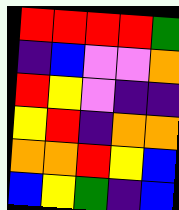[["red", "red", "red", "red", "green"], ["indigo", "blue", "violet", "violet", "orange"], ["red", "yellow", "violet", "indigo", "indigo"], ["yellow", "red", "indigo", "orange", "orange"], ["orange", "orange", "red", "yellow", "blue"], ["blue", "yellow", "green", "indigo", "blue"]]